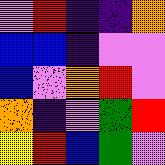[["violet", "red", "indigo", "indigo", "orange"], ["blue", "blue", "indigo", "violet", "violet"], ["blue", "violet", "orange", "red", "violet"], ["orange", "indigo", "violet", "green", "red"], ["yellow", "red", "blue", "green", "violet"]]